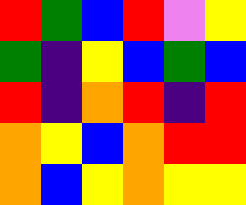[["red", "green", "blue", "red", "violet", "yellow"], ["green", "indigo", "yellow", "blue", "green", "blue"], ["red", "indigo", "orange", "red", "indigo", "red"], ["orange", "yellow", "blue", "orange", "red", "red"], ["orange", "blue", "yellow", "orange", "yellow", "yellow"]]